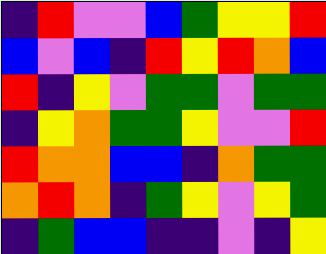[["indigo", "red", "violet", "violet", "blue", "green", "yellow", "yellow", "red"], ["blue", "violet", "blue", "indigo", "red", "yellow", "red", "orange", "blue"], ["red", "indigo", "yellow", "violet", "green", "green", "violet", "green", "green"], ["indigo", "yellow", "orange", "green", "green", "yellow", "violet", "violet", "red"], ["red", "orange", "orange", "blue", "blue", "indigo", "orange", "green", "green"], ["orange", "red", "orange", "indigo", "green", "yellow", "violet", "yellow", "green"], ["indigo", "green", "blue", "blue", "indigo", "indigo", "violet", "indigo", "yellow"]]